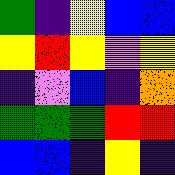[["green", "indigo", "yellow", "blue", "blue"], ["yellow", "red", "yellow", "violet", "yellow"], ["indigo", "violet", "blue", "indigo", "orange"], ["green", "green", "green", "red", "red"], ["blue", "blue", "indigo", "yellow", "indigo"]]